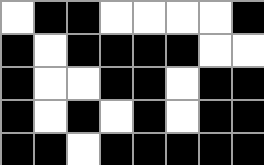[["white", "black", "black", "white", "white", "white", "white", "black"], ["black", "white", "black", "black", "black", "black", "white", "white"], ["black", "white", "white", "black", "black", "white", "black", "black"], ["black", "white", "black", "white", "black", "white", "black", "black"], ["black", "black", "white", "black", "black", "black", "black", "black"]]